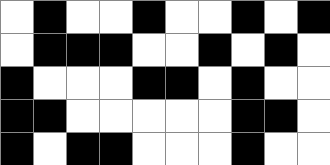[["white", "black", "white", "white", "black", "white", "white", "black", "white", "black"], ["white", "black", "black", "black", "white", "white", "black", "white", "black", "white"], ["black", "white", "white", "white", "black", "black", "white", "black", "white", "white"], ["black", "black", "white", "white", "white", "white", "white", "black", "black", "white"], ["black", "white", "black", "black", "white", "white", "white", "black", "white", "white"]]